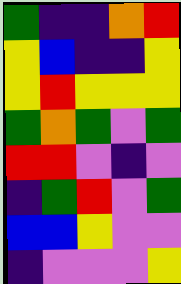[["green", "indigo", "indigo", "orange", "red"], ["yellow", "blue", "indigo", "indigo", "yellow"], ["yellow", "red", "yellow", "yellow", "yellow"], ["green", "orange", "green", "violet", "green"], ["red", "red", "violet", "indigo", "violet"], ["indigo", "green", "red", "violet", "green"], ["blue", "blue", "yellow", "violet", "violet"], ["indigo", "violet", "violet", "violet", "yellow"]]